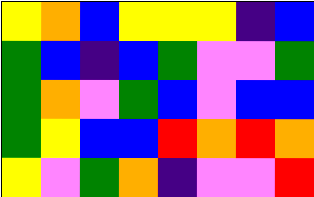[["yellow", "orange", "blue", "yellow", "yellow", "yellow", "indigo", "blue"], ["green", "blue", "indigo", "blue", "green", "violet", "violet", "green"], ["green", "orange", "violet", "green", "blue", "violet", "blue", "blue"], ["green", "yellow", "blue", "blue", "red", "orange", "red", "orange"], ["yellow", "violet", "green", "orange", "indigo", "violet", "violet", "red"]]